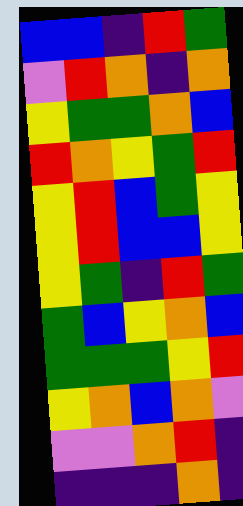[["blue", "blue", "indigo", "red", "green"], ["violet", "red", "orange", "indigo", "orange"], ["yellow", "green", "green", "orange", "blue"], ["red", "orange", "yellow", "green", "red"], ["yellow", "red", "blue", "green", "yellow"], ["yellow", "red", "blue", "blue", "yellow"], ["yellow", "green", "indigo", "red", "green"], ["green", "blue", "yellow", "orange", "blue"], ["green", "green", "green", "yellow", "red"], ["yellow", "orange", "blue", "orange", "violet"], ["violet", "violet", "orange", "red", "indigo"], ["indigo", "indigo", "indigo", "orange", "indigo"]]